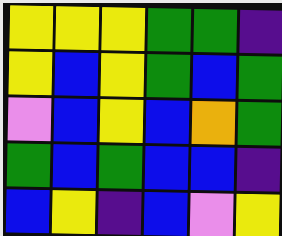[["yellow", "yellow", "yellow", "green", "green", "indigo"], ["yellow", "blue", "yellow", "green", "blue", "green"], ["violet", "blue", "yellow", "blue", "orange", "green"], ["green", "blue", "green", "blue", "blue", "indigo"], ["blue", "yellow", "indigo", "blue", "violet", "yellow"]]